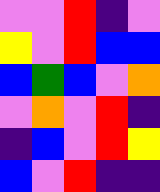[["violet", "violet", "red", "indigo", "violet"], ["yellow", "violet", "red", "blue", "blue"], ["blue", "green", "blue", "violet", "orange"], ["violet", "orange", "violet", "red", "indigo"], ["indigo", "blue", "violet", "red", "yellow"], ["blue", "violet", "red", "indigo", "indigo"]]